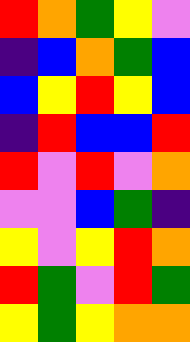[["red", "orange", "green", "yellow", "violet"], ["indigo", "blue", "orange", "green", "blue"], ["blue", "yellow", "red", "yellow", "blue"], ["indigo", "red", "blue", "blue", "red"], ["red", "violet", "red", "violet", "orange"], ["violet", "violet", "blue", "green", "indigo"], ["yellow", "violet", "yellow", "red", "orange"], ["red", "green", "violet", "red", "green"], ["yellow", "green", "yellow", "orange", "orange"]]